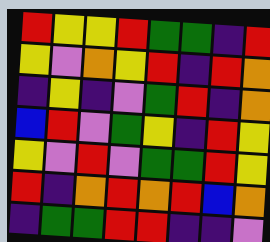[["red", "yellow", "yellow", "red", "green", "green", "indigo", "red"], ["yellow", "violet", "orange", "yellow", "red", "indigo", "red", "orange"], ["indigo", "yellow", "indigo", "violet", "green", "red", "indigo", "orange"], ["blue", "red", "violet", "green", "yellow", "indigo", "red", "yellow"], ["yellow", "violet", "red", "violet", "green", "green", "red", "yellow"], ["red", "indigo", "orange", "red", "orange", "red", "blue", "orange"], ["indigo", "green", "green", "red", "red", "indigo", "indigo", "violet"]]